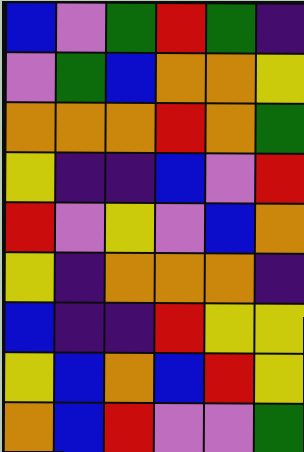[["blue", "violet", "green", "red", "green", "indigo"], ["violet", "green", "blue", "orange", "orange", "yellow"], ["orange", "orange", "orange", "red", "orange", "green"], ["yellow", "indigo", "indigo", "blue", "violet", "red"], ["red", "violet", "yellow", "violet", "blue", "orange"], ["yellow", "indigo", "orange", "orange", "orange", "indigo"], ["blue", "indigo", "indigo", "red", "yellow", "yellow"], ["yellow", "blue", "orange", "blue", "red", "yellow"], ["orange", "blue", "red", "violet", "violet", "green"]]